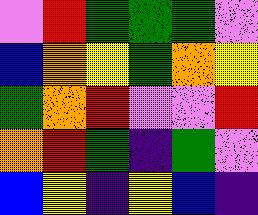[["violet", "red", "green", "green", "green", "violet"], ["blue", "orange", "yellow", "green", "orange", "yellow"], ["green", "orange", "red", "violet", "violet", "red"], ["orange", "red", "green", "indigo", "green", "violet"], ["blue", "yellow", "indigo", "yellow", "blue", "indigo"]]